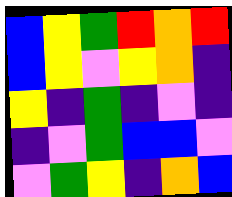[["blue", "yellow", "green", "red", "orange", "red"], ["blue", "yellow", "violet", "yellow", "orange", "indigo"], ["yellow", "indigo", "green", "indigo", "violet", "indigo"], ["indigo", "violet", "green", "blue", "blue", "violet"], ["violet", "green", "yellow", "indigo", "orange", "blue"]]